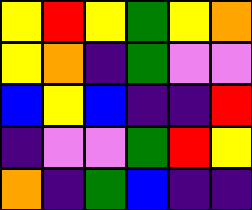[["yellow", "red", "yellow", "green", "yellow", "orange"], ["yellow", "orange", "indigo", "green", "violet", "violet"], ["blue", "yellow", "blue", "indigo", "indigo", "red"], ["indigo", "violet", "violet", "green", "red", "yellow"], ["orange", "indigo", "green", "blue", "indigo", "indigo"]]